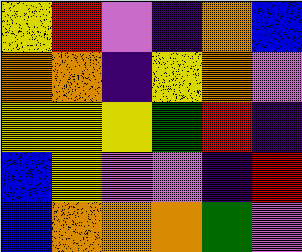[["yellow", "red", "violet", "indigo", "orange", "blue"], ["orange", "orange", "indigo", "yellow", "orange", "violet"], ["yellow", "yellow", "yellow", "green", "red", "indigo"], ["blue", "yellow", "violet", "violet", "indigo", "red"], ["blue", "orange", "orange", "orange", "green", "violet"]]